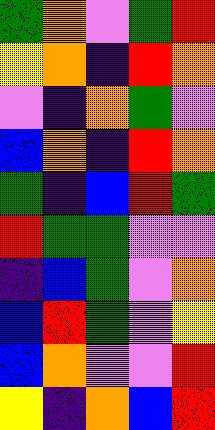[["green", "orange", "violet", "green", "red"], ["yellow", "orange", "indigo", "red", "orange"], ["violet", "indigo", "orange", "green", "violet"], ["blue", "orange", "indigo", "red", "orange"], ["green", "indigo", "blue", "red", "green"], ["red", "green", "green", "violet", "violet"], ["indigo", "blue", "green", "violet", "orange"], ["blue", "red", "green", "violet", "yellow"], ["blue", "orange", "violet", "violet", "red"], ["yellow", "indigo", "orange", "blue", "red"]]